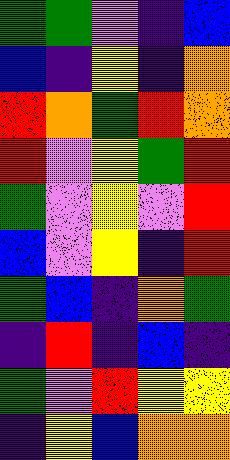[["green", "green", "violet", "indigo", "blue"], ["blue", "indigo", "yellow", "indigo", "orange"], ["red", "orange", "green", "red", "orange"], ["red", "violet", "yellow", "green", "red"], ["green", "violet", "yellow", "violet", "red"], ["blue", "violet", "yellow", "indigo", "red"], ["green", "blue", "indigo", "orange", "green"], ["indigo", "red", "indigo", "blue", "indigo"], ["green", "violet", "red", "yellow", "yellow"], ["indigo", "yellow", "blue", "orange", "orange"]]